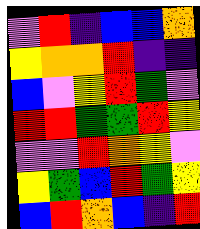[["violet", "red", "indigo", "blue", "blue", "orange"], ["yellow", "orange", "orange", "red", "indigo", "indigo"], ["blue", "violet", "yellow", "red", "green", "violet"], ["red", "red", "green", "green", "red", "yellow"], ["violet", "violet", "red", "orange", "yellow", "violet"], ["yellow", "green", "blue", "red", "green", "yellow"], ["blue", "red", "orange", "blue", "indigo", "red"]]